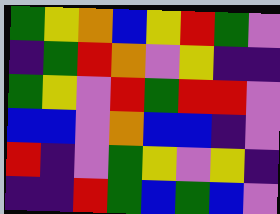[["green", "yellow", "orange", "blue", "yellow", "red", "green", "violet"], ["indigo", "green", "red", "orange", "violet", "yellow", "indigo", "indigo"], ["green", "yellow", "violet", "red", "green", "red", "red", "violet"], ["blue", "blue", "violet", "orange", "blue", "blue", "indigo", "violet"], ["red", "indigo", "violet", "green", "yellow", "violet", "yellow", "indigo"], ["indigo", "indigo", "red", "green", "blue", "green", "blue", "violet"]]